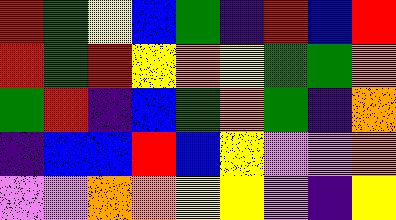[["red", "green", "yellow", "blue", "green", "indigo", "red", "blue", "red"], ["red", "green", "red", "yellow", "orange", "yellow", "green", "green", "orange"], ["green", "red", "indigo", "blue", "green", "orange", "green", "indigo", "orange"], ["indigo", "blue", "blue", "red", "blue", "yellow", "violet", "violet", "orange"], ["violet", "violet", "orange", "orange", "yellow", "yellow", "violet", "indigo", "yellow"]]